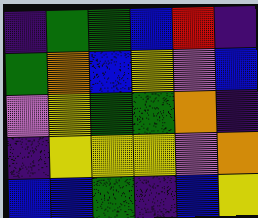[["indigo", "green", "green", "blue", "red", "indigo"], ["green", "orange", "blue", "yellow", "violet", "blue"], ["violet", "yellow", "green", "green", "orange", "indigo"], ["indigo", "yellow", "yellow", "yellow", "violet", "orange"], ["blue", "blue", "green", "indigo", "blue", "yellow"]]